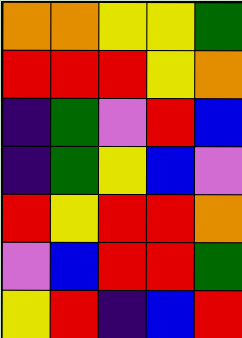[["orange", "orange", "yellow", "yellow", "green"], ["red", "red", "red", "yellow", "orange"], ["indigo", "green", "violet", "red", "blue"], ["indigo", "green", "yellow", "blue", "violet"], ["red", "yellow", "red", "red", "orange"], ["violet", "blue", "red", "red", "green"], ["yellow", "red", "indigo", "blue", "red"]]